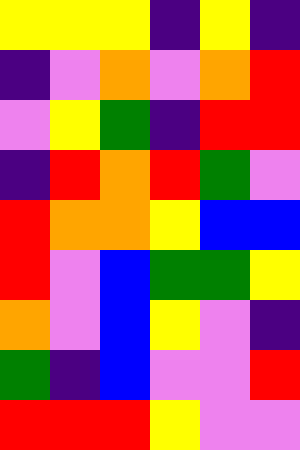[["yellow", "yellow", "yellow", "indigo", "yellow", "indigo"], ["indigo", "violet", "orange", "violet", "orange", "red"], ["violet", "yellow", "green", "indigo", "red", "red"], ["indigo", "red", "orange", "red", "green", "violet"], ["red", "orange", "orange", "yellow", "blue", "blue"], ["red", "violet", "blue", "green", "green", "yellow"], ["orange", "violet", "blue", "yellow", "violet", "indigo"], ["green", "indigo", "blue", "violet", "violet", "red"], ["red", "red", "red", "yellow", "violet", "violet"]]